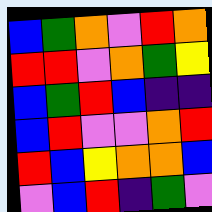[["blue", "green", "orange", "violet", "red", "orange"], ["red", "red", "violet", "orange", "green", "yellow"], ["blue", "green", "red", "blue", "indigo", "indigo"], ["blue", "red", "violet", "violet", "orange", "red"], ["red", "blue", "yellow", "orange", "orange", "blue"], ["violet", "blue", "red", "indigo", "green", "violet"]]